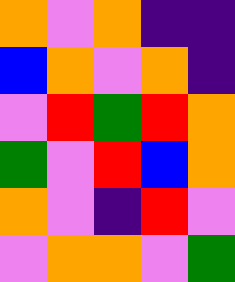[["orange", "violet", "orange", "indigo", "indigo"], ["blue", "orange", "violet", "orange", "indigo"], ["violet", "red", "green", "red", "orange"], ["green", "violet", "red", "blue", "orange"], ["orange", "violet", "indigo", "red", "violet"], ["violet", "orange", "orange", "violet", "green"]]